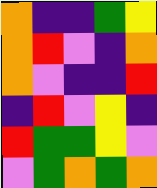[["orange", "indigo", "indigo", "green", "yellow"], ["orange", "red", "violet", "indigo", "orange"], ["orange", "violet", "indigo", "indigo", "red"], ["indigo", "red", "violet", "yellow", "indigo"], ["red", "green", "green", "yellow", "violet"], ["violet", "green", "orange", "green", "orange"]]